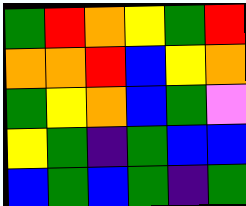[["green", "red", "orange", "yellow", "green", "red"], ["orange", "orange", "red", "blue", "yellow", "orange"], ["green", "yellow", "orange", "blue", "green", "violet"], ["yellow", "green", "indigo", "green", "blue", "blue"], ["blue", "green", "blue", "green", "indigo", "green"]]